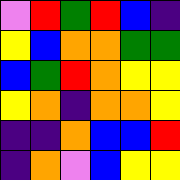[["violet", "red", "green", "red", "blue", "indigo"], ["yellow", "blue", "orange", "orange", "green", "green"], ["blue", "green", "red", "orange", "yellow", "yellow"], ["yellow", "orange", "indigo", "orange", "orange", "yellow"], ["indigo", "indigo", "orange", "blue", "blue", "red"], ["indigo", "orange", "violet", "blue", "yellow", "yellow"]]